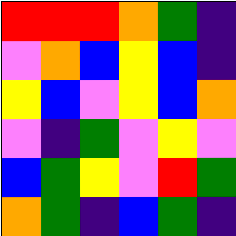[["red", "red", "red", "orange", "green", "indigo"], ["violet", "orange", "blue", "yellow", "blue", "indigo"], ["yellow", "blue", "violet", "yellow", "blue", "orange"], ["violet", "indigo", "green", "violet", "yellow", "violet"], ["blue", "green", "yellow", "violet", "red", "green"], ["orange", "green", "indigo", "blue", "green", "indigo"]]